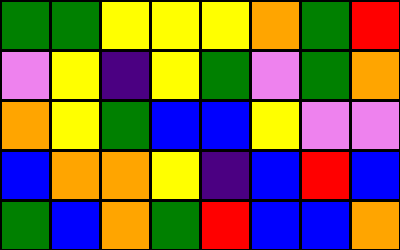[["green", "green", "yellow", "yellow", "yellow", "orange", "green", "red"], ["violet", "yellow", "indigo", "yellow", "green", "violet", "green", "orange"], ["orange", "yellow", "green", "blue", "blue", "yellow", "violet", "violet"], ["blue", "orange", "orange", "yellow", "indigo", "blue", "red", "blue"], ["green", "blue", "orange", "green", "red", "blue", "blue", "orange"]]